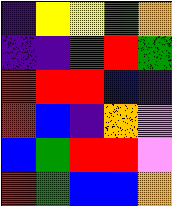[["indigo", "yellow", "yellow", "green", "orange"], ["indigo", "indigo", "red", "red", "green"], ["red", "red", "red", "blue", "indigo"], ["red", "blue", "indigo", "orange", "violet"], ["blue", "green", "red", "red", "violet"], ["red", "green", "blue", "blue", "orange"]]